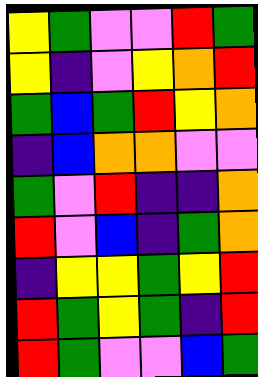[["yellow", "green", "violet", "violet", "red", "green"], ["yellow", "indigo", "violet", "yellow", "orange", "red"], ["green", "blue", "green", "red", "yellow", "orange"], ["indigo", "blue", "orange", "orange", "violet", "violet"], ["green", "violet", "red", "indigo", "indigo", "orange"], ["red", "violet", "blue", "indigo", "green", "orange"], ["indigo", "yellow", "yellow", "green", "yellow", "red"], ["red", "green", "yellow", "green", "indigo", "red"], ["red", "green", "violet", "violet", "blue", "green"]]